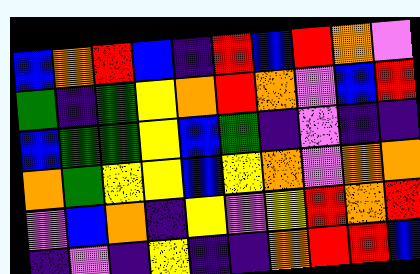[["blue", "orange", "red", "blue", "indigo", "red", "blue", "red", "orange", "violet"], ["green", "indigo", "green", "yellow", "orange", "red", "orange", "violet", "blue", "red"], ["blue", "green", "green", "yellow", "blue", "green", "indigo", "violet", "indigo", "indigo"], ["orange", "green", "yellow", "yellow", "blue", "yellow", "orange", "violet", "orange", "orange"], ["violet", "blue", "orange", "indigo", "yellow", "violet", "yellow", "red", "orange", "red"], ["indigo", "violet", "indigo", "yellow", "indigo", "indigo", "orange", "red", "red", "blue"]]